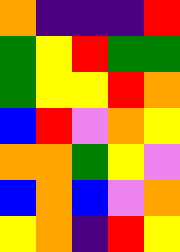[["orange", "indigo", "indigo", "indigo", "red"], ["green", "yellow", "red", "green", "green"], ["green", "yellow", "yellow", "red", "orange"], ["blue", "red", "violet", "orange", "yellow"], ["orange", "orange", "green", "yellow", "violet"], ["blue", "orange", "blue", "violet", "orange"], ["yellow", "orange", "indigo", "red", "yellow"]]